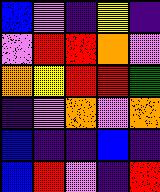[["blue", "violet", "indigo", "yellow", "indigo"], ["violet", "red", "red", "orange", "violet"], ["orange", "yellow", "red", "red", "green"], ["indigo", "violet", "orange", "violet", "orange"], ["blue", "indigo", "indigo", "blue", "indigo"], ["blue", "red", "violet", "indigo", "red"]]